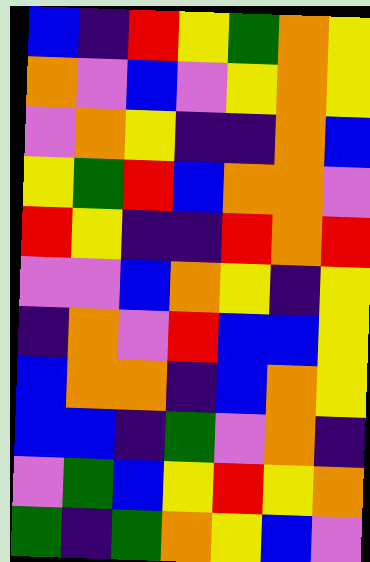[["blue", "indigo", "red", "yellow", "green", "orange", "yellow"], ["orange", "violet", "blue", "violet", "yellow", "orange", "yellow"], ["violet", "orange", "yellow", "indigo", "indigo", "orange", "blue"], ["yellow", "green", "red", "blue", "orange", "orange", "violet"], ["red", "yellow", "indigo", "indigo", "red", "orange", "red"], ["violet", "violet", "blue", "orange", "yellow", "indigo", "yellow"], ["indigo", "orange", "violet", "red", "blue", "blue", "yellow"], ["blue", "orange", "orange", "indigo", "blue", "orange", "yellow"], ["blue", "blue", "indigo", "green", "violet", "orange", "indigo"], ["violet", "green", "blue", "yellow", "red", "yellow", "orange"], ["green", "indigo", "green", "orange", "yellow", "blue", "violet"]]